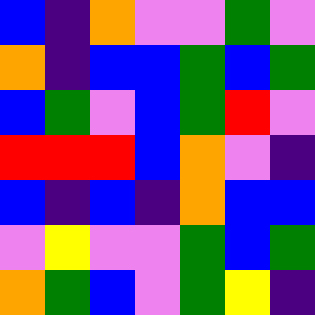[["blue", "indigo", "orange", "violet", "violet", "green", "violet"], ["orange", "indigo", "blue", "blue", "green", "blue", "green"], ["blue", "green", "violet", "blue", "green", "red", "violet"], ["red", "red", "red", "blue", "orange", "violet", "indigo"], ["blue", "indigo", "blue", "indigo", "orange", "blue", "blue"], ["violet", "yellow", "violet", "violet", "green", "blue", "green"], ["orange", "green", "blue", "violet", "green", "yellow", "indigo"]]